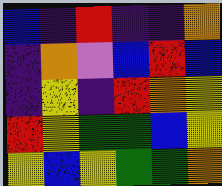[["blue", "indigo", "red", "indigo", "indigo", "orange"], ["indigo", "orange", "violet", "blue", "red", "blue"], ["indigo", "yellow", "indigo", "red", "orange", "yellow"], ["red", "yellow", "green", "green", "blue", "yellow"], ["yellow", "blue", "yellow", "green", "green", "orange"]]